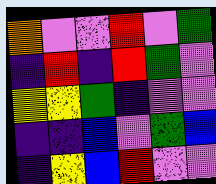[["orange", "violet", "violet", "red", "violet", "green"], ["indigo", "red", "indigo", "red", "green", "violet"], ["yellow", "yellow", "green", "indigo", "violet", "violet"], ["indigo", "indigo", "blue", "violet", "green", "blue"], ["indigo", "yellow", "blue", "red", "violet", "violet"]]